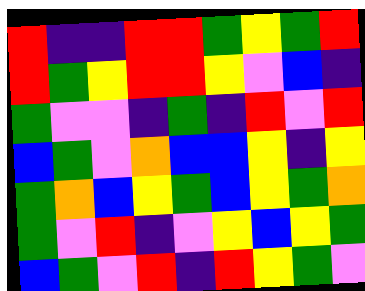[["red", "indigo", "indigo", "red", "red", "green", "yellow", "green", "red"], ["red", "green", "yellow", "red", "red", "yellow", "violet", "blue", "indigo"], ["green", "violet", "violet", "indigo", "green", "indigo", "red", "violet", "red"], ["blue", "green", "violet", "orange", "blue", "blue", "yellow", "indigo", "yellow"], ["green", "orange", "blue", "yellow", "green", "blue", "yellow", "green", "orange"], ["green", "violet", "red", "indigo", "violet", "yellow", "blue", "yellow", "green"], ["blue", "green", "violet", "red", "indigo", "red", "yellow", "green", "violet"]]